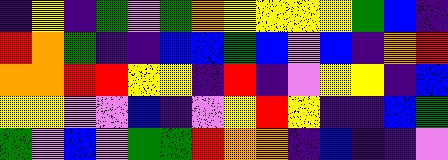[["indigo", "yellow", "indigo", "green", "violet", "green", "orange", "yellow", "yellow", "yellow", "yellow", "green", "blue", "indigo"], ["red", "orange", "green", "indigo", "indigo", "blue", "blue", "green", "blue", "violet", "blue", "indigo", "orange", "red"], ["orange", "orange", "red", "red", "yellow", "yellow", "indigo", "red", "indigo", "violet", "yellow", "yellow", "indigo", "blue"], ["yellow", "yellow", "violet", "violet", "blue", "indigo", "violet", "yellow", "red", "yellow", "indigo", "indigo", "blue", "green"], ["green", "violet", "blue", "violet", "green", "green", "red", "orange", "orange", "indigo", "blue", "indigo", "indigo", "violet"]]